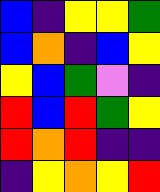[["blue", "indigo", "yellow", "yellow", "green"], ["blue", "orange", "indigo", "blue", "yellow"], ["yellow", "blue", "green", "violet", "indigo"], ["red", "blue", "red", "green", "yellow"], ["red", "orange", "red", "indigo", "indigo"], ["indigo", "yellow", "orange", "yellow", "red"]]